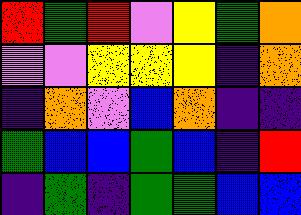[["red", "green", "red", "violet", "yellow", "green", "orange"], ["violet", "violet", "yellow", "yellow", "yellow", "indigo", "orange"], ["indigo", "orange", "violet", "blue", "orange", "indigo", "indigo"], ["green", "blue", "blue", "green", "blue", "indigo", "red"], ["indigo", "green", "indigo", "green", "green", "blue", "blue"]]